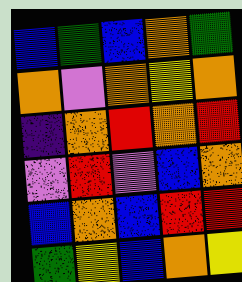[["blue", "green", "blue", "orange", "green"], ["orange", "violet", "orange", "yellow", "orange"], ["indigo", "orange", "red", "orange", "red"], ["violet", "red", "violet", "blue", "orange"], ["blue", "orange", "blue", "red", "red"], ["green", "yellow", "blue", "orange", "yellow"]]